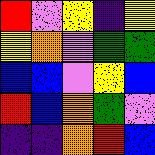[["red", "violet", "yellow", "indigo", "yellow"], ["yellow", "orange", "violet", "green", "green"], ["blue", "blue", "violet", "yellow", "blue"], ["red", "blue", "orange", "green", "violet"], ["indigo", "indigo", "orange", "red", "blue"]]